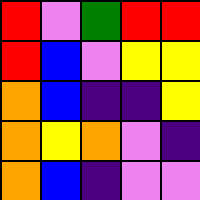[["red", "violet", "green", "red", "red"], ["red", "blue", "violet", "yellow", "yellow"], ["orange", "blue", "indigo", "indigo", "yellow"], ["orange", "yellow", "orange", "violet", "indigo"], ["orange", "blue", "indigo", "violet", "violet"]]